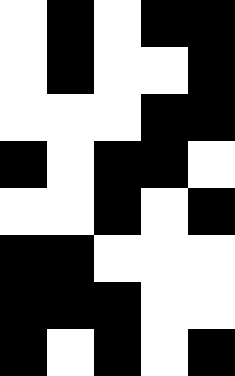[["white", "black", "white", "black", "black"], ["white", "black", "white", "white", "black"], ["white", "white", "white", "black", "black"], ["black", "white", "black", "black", "white"], ["white", "white", "black", "white", "black"], ["black", "black", "white", "white", "white"], ["black", "black", "black", "white", "white"], ["black", "white", "black", "white", "black"]]